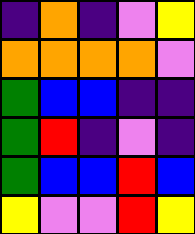[["indigo", "orange", "indigo", "violet", "yellow"], ["orange", "orange", "orange", "orange", "violet"], ["green", "blue", "blue", "indigo", "indigo"], ["green", "red", "indigo", "violet", "indigo"], ["green", "blue", "blue", "red", "blue"], ["yellow", "violet", "violet", "red", "yellow"]]